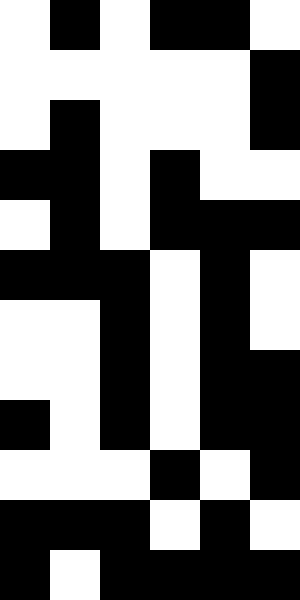[["white", "black", "white", "black", "black", "white"], ["white", "white", "white", "white", "white", "black"], ["white", "black", "white", "white", "white", "black"], ["black", "black", "white", "black", "white", "white"], ["white", "black", "white", "black", "black", "black"], ["black", "black", "black", "white", "black", "white"], ["white", "white", "black", "white", "black", "white"], ["white", "white", "black", "white", "black", "black"], ["black", "white", "black", "white", "black", "black"], ["white", "white", "white", "black", "white", "black"], ["black", "black", "black", "white", "black", "white"], ["black", "white", "black", "black", "black", "black"]]